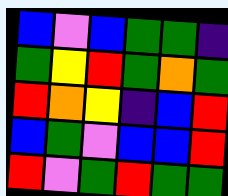[["blue", "violet", "blue", "green", "green", "indigo"], ["green", "yellow", "red", "green", "orange", "green"], ["red", "orange", "yellow", "indigo", "blue", "red"], ["blue", "green", "violet", "blue", "blue", "red"], ["red", "violet", "green", "red", "green", "green"]]